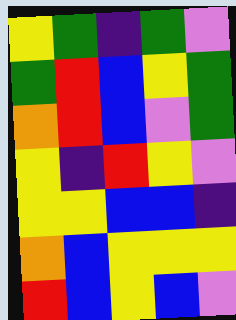[["yellow", "green", "indigo", "green", "violet"], ["green", "red", "blue", "yellow", "green"], ["orange", "red", "blue", "violet", "green"], ["yellow", "indigo", "red", "yellow", "violet"], ["yellow", "yellow", "blue", "blue", "indigo"], ["orange", "blue", "yellow", "yellow", "yellow"], ["red", "blue", "yellow", "blue", "violet"]]